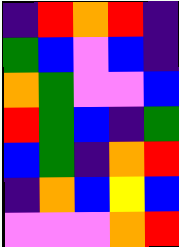[["indigo", "red", "orange", "red", "indigo"], ["green", "blue", "violet", "blue", "indigo"], ["orange", "green", "violet", "violet", "blue"], ["red", "green", "blue", "indigo", "green"], ["blue", "green", "indigo", "orange", "red"], ["indigo", "orange", "blue", "yellow", "blue"], ["violet", "violet", "violet", "orange", "red"]]